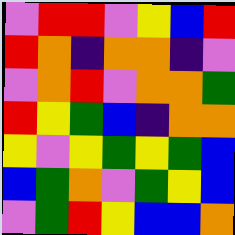[["violet", "red", "red", "violet", "yellow", "blue", "red"], ["red", "orange", "indigo", "orange", "orange", "indigo", "violet"], ["violet", "orange", "red", "violet", "orange", "orange", "green"], ["red", "yellow", "green", "blue", "indigo", "orange", "orange"], ["yellow", "violet", "yellow", "green", "yellow", "green", "blue"], ["blue", "green", "orange", "violet", "green", "yellow", "blue"], ["violet", "green", "red", "yellow", "blue", "blue", "orange"]]